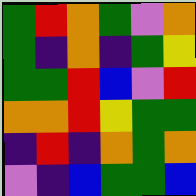[["green", "red", "orange", "green", "violet", "orange"], ["green", "indigo", "orange", "indigo", "green", "yellow"], ["green", "green", "red", "blue", "violet", "red"], ["orange", "orange", "red", "yellow", "green", "green"], ["indigo", "red", "indigo", "orange", "green", "orange"], ["violet", "indigo", "blue", "green", "green", "blue"]]